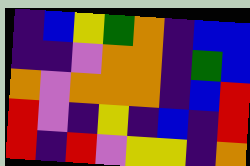[["indigo", "blue", "yellow", "green", "orange", "indigo", "blue", "blue"], ["indigo", "indigo", "violet", "orange", "orange", "indigo", "green", "blue"], ["orange", "violet", "orange", "orange", "orange", "indigo", "blue", "red"], ["red", "violet", "indigo", "yellow", "indigo", "blue", "indigo", "red"], ["red", "indigo", "red", "violet", "yellow", "yellow", "indigo", "orange"]]